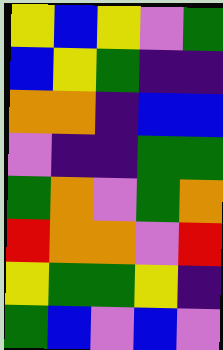[["yellow", "blue", "yellow", "violet", "green"], ["blue", "yellow", "green", "indigo", "indigo"], ["orange", "orange", "indigo", "blue", "blue"], ["violet", "indigo", "indigo", "green", "green"], ["green", "orange", "violet", "green", "orange"], ["red", "orange", "orange", "violet", "red"], ["yellow", "green", "green", "yellow", "indigo"], ["green", "blue", "violet", "blue", "violet"]]